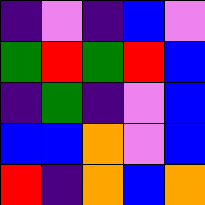[["indigo", "violet", "indigo", "blue", "violet"], ["green", "red", "green", "red", "blue"], ["indigo", "green", "indigo", "violet", "blue"], ["blue", "blue", "orange", "violet", "blue"], ["red", "indigo", "orange", "blue", "orange"]]